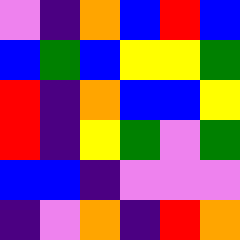[["violet", "indigo", "orange", "blue", "red", "blue"], ["blue", "green", "blue", "yellow", "yellow", "green"], ["red", "indigo", "orange", "blue", "blue", "yellow"], ["red", "indigo", "yellow", "green", "violet", "green"], ["blue", "blue", "indigo", "violet", "violet", "violet"], ["indigo", "violet", "orange", "indigo", "red", "orange"]]